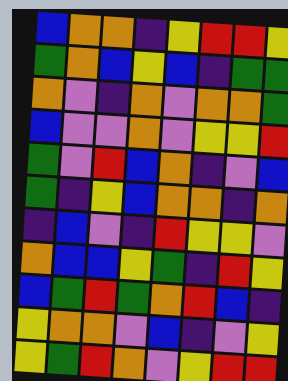[["blue", "orange", "orange", "indigo", "yellow", "red", "red", "yellow"], ["green", "orange", "blue", "yellow", "blue", "indigo", "green", "green"], ["orange", "violet", "indigo", "orange", "violet", "orange", "orange", "green"], ["blue", "violet", "violet", "orange", "violet", "yellow", "yellow", "red"], ["green", "violet", "red", "blue", "orange", "indigo", "violet", "blue"], ["green", "indigo", "yellow", "blue", "orange", "orange", "indigo", "orange"], ["indigo", "blue", "violet", "indigo", "red", "yellow", "yellow", "violet"], ["orange", "blue", "blue", "yellow", "green", "indigo", "red", "yellow"], ["blue", "green", "red", "green", "orange", "red", "blue", "indigo"], ["yellow", "orange", "orange", "violet", "blue", "indigo", "violet", "yellow"], ["yellow", "green", "red", "orange", "violet", "yellow", "red", "red"]]